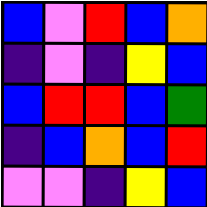[["blue", "violet", "red", "blue", "orange"], ["indigo", "violet", "indigo", "yellow", "blue"], ["blue", "red", "red", "blue", "green"], ["indigo", "blue", "orange", "blue", "red"], ["violet", "violet", "indigo", "yellow", "blue"]]